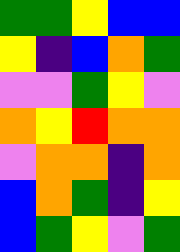[["green", "green", "yellow", "blue", "blue"], ["yellow", "indigo", "blue", "orange", "green"], ["violet", "violet", "green", "yellow", "violet"], ["orange", "yellow", "red", "orange", "orange"], ["violet", "orange", "orange", "indigo", "orange"], ["blue", "orange", "green", "indigo", "yellow"], ["blue", "green", "yellow", "violet", "green"]]